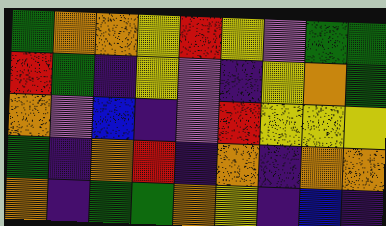[["green", "orange", "orange", "yellow", "red", "yellow", "violet", "green", "green"], ["red", "green", "indigo", "yellow", "violet", "indigo", "yellow", "orange", "green"], ["orange", "violet", "blue", "indigo", "violet", "red", "yellow", "yellow", "yellow"], ["green", "indigo", "orange", "red", "indigo", "orange", "indigo", "orange", "orange"], ["orange", "indigo", "green", "green", "orange", "yellow", "indigo", "blue", "indigo"]]